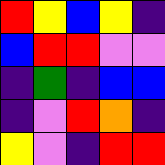[["red", "yellow", "blue", "yellow", "indigo"], ["blue", "red", "red", "violet", "violet"], ["indigo", "green", "indigo", "blue", "blue"], ["indigo", "violet", "red", "orange", "indigo"], ["yellow", "violet", "indigo", "red", "red"]]